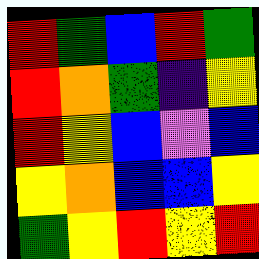[["red", "green", "blue", "red", "green"], ["red", "orange", "green", "indigo", "yellow"], ["red", "yellow", "blue", "violet", "blue"], ["yellow", "orange", "blue", "blue", "yellow"], ["green", "yellow", "red", "yellow", "red"]]